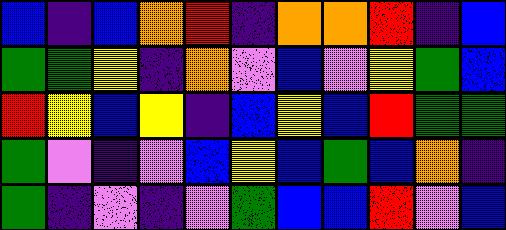[["blue", "indigo", "blue", "orange", "red", "indigo", "orange", "orange", "red", "indigo", "blue"], ["green", "green", "yellow", "indigo", "orange", "violet", "blue", "violet", "yellow", "green", "blue"], ["red", "yellow", "blue", "yellow", "indigo", "blue", "yellow", "blue", "red", "green", "green"], ["green", "violet", "indigo", "violet", "blue", "yellow", "blue", "green", "blue", "orange", "indigo"], ["green", "indigo", "violet", "indigo", "violet", "green", "blue", "blue", "red", "violet", "blue"]]